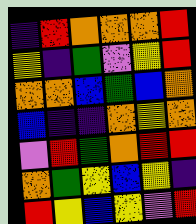[["indigo", "red", "orange", "orange", "orange", "red"], ["yellow", "indigo", "green", "violet", "yellow", "red"], ["orange", "orange", "blue", "green", "blue", "orange"], ["blue", "indigo", "indigo", "orange", "yellow", "orange"], ["violet", "red", "green", "orange", "red", "red"], ["orange", "green", "yellow", "blue", "yellow", "indigo"], ["red", "yellow", "blue", "yellow", "violet", "red"]]